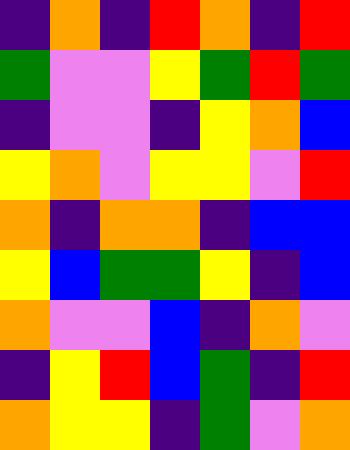[["indigo", "orange", "indigo", "red", "orange", "indigo", "red"], ["green", "violet", "violet", "yellow", "green", "red", "green"], ["indigo", "violet", "violet", "indigo", "yellow", "orange", "blue"], ["yellow", "orange", "violet", "yellow", "yellow", "violet", "red"], ["orange", "indigo", "orange", "orange", "indigo", "blue", "blue"], ["yellow", "blue", "green", "green", "yellow", "indigo", "blue"], ["orange", "violet", "violet", "blue", "indigo", "orange", "violet"], ["indigo", "yellow", "red", "blue", "green", "indigo", "red"], ["orange", "yellow", "yellow", "indigo", "green", "violet", "orange"]]